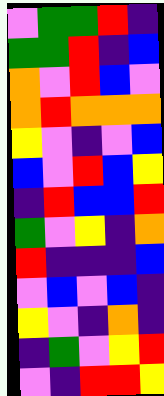[["violet", "green", "green", "red", "indigo"], ["green", "green", "red", "indigo", "blue"], ["orange", "violet", "red", "blue", "violet"], ["orange", "red", "orange", "orange", "orange"], ["yellow", "violet", "indigo", "violet", "blue"], ["blue", "violet", "red", "blue", "yellow"], ["indigo", "red", "blue", "blue", "red"], ["green", "violet", "yellow", "indigo", "orange"], ["red", "indigo", "indigo", "indigo", "blue"], ["violet", "blue", "violet", "blue", "indigo"], ["yellow", "violet", "indigo", "orange", "indigo"], ["indigo", "green", "violet", "yellow", "red"], ["violet", "indigo", "red", "red", "yellow"]]